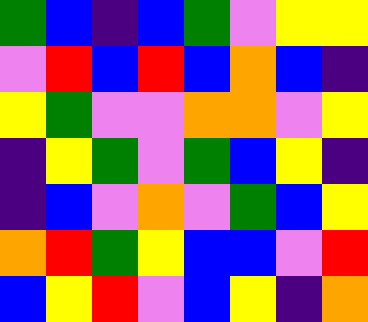[["green", "blue", "indigo", "blue", "green", "violet", "yellow", "yellow"], ["violet", "red", "blue", "red", "blue", "orange", "blue", "indigo"], ["yellow", "green", "violet", "violet", "orange", "orange", "violet", "yellow"], ["indigo", "yellow", "green", "violet", "green", "blue", "yellow", "indigo"], ["indigo", "blue", "violet", "orange", "violet", "green", "blue", "yellow"], ["orange", "red", "green", "yellow", "blue", "blue", "violet", "red"], ["blue", "yellow", "red", "violet", "blue", "yellow", "indigo", "orange"]]